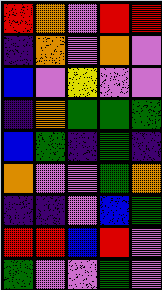[["red", "orange", "violet", "red", "red"], ["indigo", "orange", "violet", "orange", "violet"], ["blue", "violet", "yellow", "violet", "violet"], ["indigo", "orange", "green", "green", "green"], ["blue", "green", "indigo", "green", "indigo"], ["orange", "violet", "violet", "green", "orange"], ["indigo", "indigo", "violet", "blue", "green"], ["red", "red", "blue", "red", "violet"], ["green", "violet", "violet", "green", "violet"]]